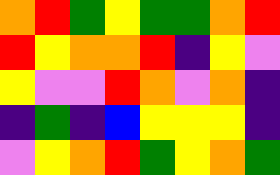[["orange", "red", "green", "yellow", "green", "green", "orange", "red"], ["red", "yellow", "orange", "orange", "red", "indigo", "yellow", "violet"], ["yellow", "violet", "violet", "red", "orange", "violet", "orange", "indigo"], ["indigo", "green", "indigo", "blue", "yellow", "yellow", "yellow", "indigo"], ["violet", "yellow", "orange", "red", "green", "yellow", "orange", "green"]]